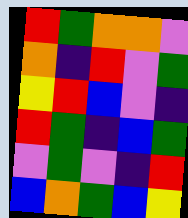[["red", "green", "orange", "orange", "violet"], ["orange", "indigo", "red", "violet", "green"], ["yellow", "red", "blue", "violet", "indigo"], ["red", "green", "indigo", "blue", "green"], ["violet", "green", "violet", "indigo", "red"], ["blue", "orange", "green", "blue", "yellow"]]